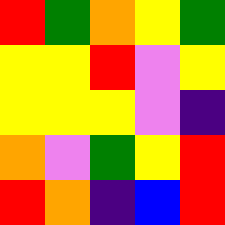[["red", "green", "orange", "yellow", "green"], ["yellow", "yellow", "red", "violet", "yellow"], ["yellow", "yellow", "yellow", "violet", "indigo"], ["orange", "violet", "green", "yellow", "red"], ["red", "orange", "indigo", "blue", "red"]]